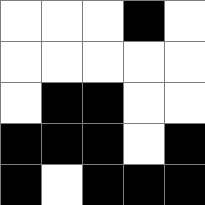[["white", "white", "white", "black", "white"], ["white", "white", "white", "white", "white"], ["white", "black", "black", "white", "white"], ["black", "black", "black", "white", "black"], ["black", "white", "black", "black", "black"]]